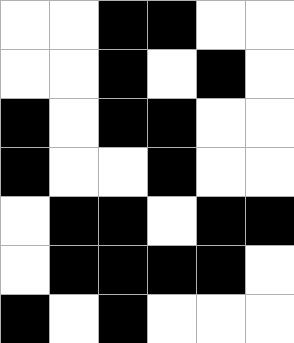[["white", "white", "black", "black", "white", "white"], ["white", "white", "black", "white", "black", "white"], ["black", "white", "black", "black", "white", "white"], ["black", "white", "white", "black", "white", "white"], ["white", "black", "black", "white", "black", "black"], ["white", "black", "black", "black", "black", "white"], ["black", "white", "black", "white", "white", "white"]]